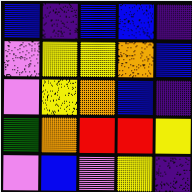[["blue", "indigo", "blue", "blue", "indigo"], ["violet", "yellow", "yellow", "orange", "blue"], ["violet", "yellow", "orange", "blue", "indigo"], ["green", "orange", "red", "red", "yellow"], ["violet", "blue", "violet", "yellow", "indigo"]]